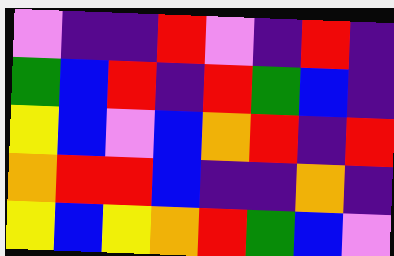[["violet", "indigo", "indigo", "red", "violet", "indigo", "red", "indigo"], ["green", "blue", "red", "indigo", "red", "green", "blue", "indigo"], ["yellow", "blue", "violet", "blue", "orange", "red", "indigo", "red"], ["orange", "red", "red", "blue", "indigo", "indigo", "orange", "indigo"], ["yellow", "blue", "yellow", "orange", "red", "green", "blue", "violet"]]